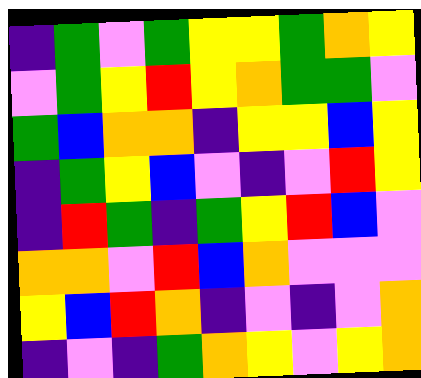[["indigo", "green", "violet", "green", "yellow", "yellow", "green", "orange", "yellow"], ["violet", "green", "yellow", "red", "yellow", "orange", "green", "green", "violet"], ["green", "blue", "orange", "orange", "indigo", "yellow", "yellow", "blue", "yellow"], ["indigo", "green", "yellow", "blue", "violet", "indigo", "violet", "red", "yellow"], ["indigo", "red", "green", "indigo", "green", "yellow", "red", "blue", "violet"], ["orange", "orange", "violet", "red", "blue", "orange", "violet", "violet", "violet"], ["yellow", "blue", "red", "orange", "indigo", "violet", "indigo", "violet", "orange"], ["indigo", "violet", "indigo", "green", "orange", "yellow", "violet", "yellow", "orange"]]